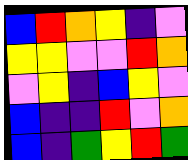[["blue", "red", "orange", "yellow", "indigo", "violet"], ["yellow", "yellow", "violet", "violet", "red", "orange"], ["violet", "yellow", "indigo", "blue", "yellow", "violet"], ["blue", "indigo", "indigo", "red", "violet", "orange"], ["blue", "indigo", "green", "yellow", "red", "green"]]